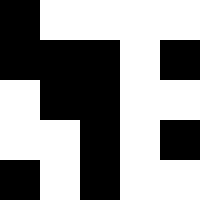[["black", "white", "white", "white", "white"], ["black", "black", "black", "white", "black"], ["white", "black", "black", "white", "white"], ["white", "white", "black", "white", "black"], ["black", "white", "black", "white", "white"]]